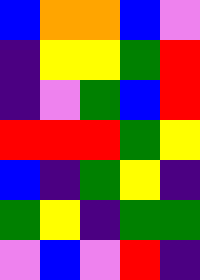[["blue", "orange", "orange", "blue", "violet"], ["indigo", "yellow", "yellow", "green", "red"], ["indigo", "violet", "green", "blue", "red"], ["red", "red", "red", "green", "yellow"], ["blue", "indigo", "green", "yellow", "indigo"], ["green", "yellow", "indigo", "green", "green"], ["violet", "blue", "violet", "red", "indigo"]]